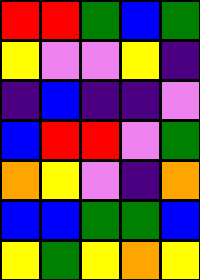[["red", "red", "green", "blue", "green"], ["yellow", "violet", "violet", "yellow", "indigo"], ["indigo", "blue", "indigo", "indigo", "violet"], ["blue", "red", "red", "violet", "green"], ["orange", "yellow", "violet", "indigo", "orange"], ["blue", "blue", "green", "green", "blue"], ["yellow", "green", "yellow", "orange", "yellow"]]